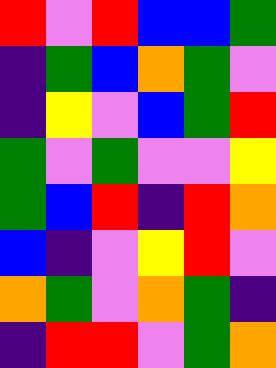[["red", "violet", "red", "blue", "blue", "green"], ["indigo", "green", "blue", "orange", "green", "violet"], ["indigo", "yellow", "violet", "blue", "green", "red"], ["green", "violet", "green", "violet", "violet", "yellow"], ["green", "blue", "red", "indigo", "red", "orange"], ["blue", "indigo", "violet", "yellow", "red", "violet"], ["orange", "green", "violet", "orange", "green", "indigo"], ["indigo", "red", "red", "violet", "green", "orange"]]